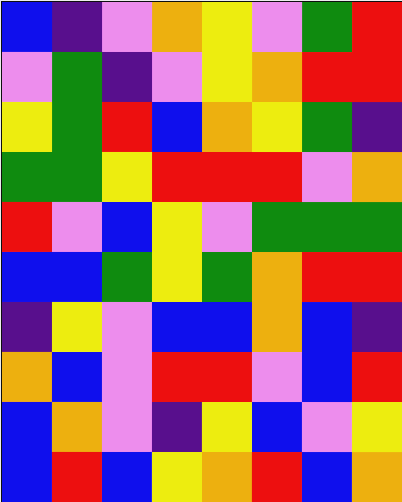[["blue", "indigo", "violet", "orange", "yellow", "violet", "green", "red"], ["violet", "green", "indigo", "violet", "yellow", "orange", "red", "red"], ["yellow", "green", "red", "blue", "orange", "yellow", "green", "indigo"], ["green", "green", "yellow", "red", "red", "red", "violet", "orange"], ["red", "violet", "blue", "yellow", "violet", "green", "green", "green"], ["blue", "blue", "green", "yellow", "green", "orange", "red", "red"], ["indigo", "yellow", "violet", "blue", "blue", "orange", "blue", "indigo"], ["orange", "blue", "violet", "red", "red", "violet", "blue", "red"], ["blue", "orange", "violet", "indigo", "yellow", "blue", "violet", "yellow"], ["blue", "red", "blue", "yellow", "orange", "red", "blue", "orange"]]